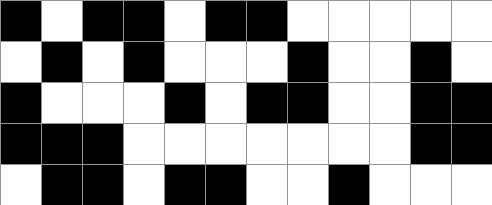[["black", "white", "black", "black", "white", "black", "black", "white", "white", "white", "white", "white"], ["white", "black", "white", "black", "white", "white", "white", "black", "white", "white", "black", "white"], ["black", "white", "white", "white", "black", "white", "black", "black", "white", "white", "black", "black"], ["black", "black", "black", "white", "white", "white", "white", "white", "white", "white", "black", "black"], ["white", "black", "black", "white", "black", "black", "white", "white", "black", "white", "white", "white"]]